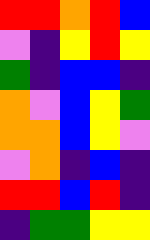[["red", "red", "orange", "red", "blue"], ["violet", "indigo", "yellow", "red", "yellow"], ["green", "indigo", "blue", "blue", "indigo"], ["orange", "violet", "blue", "yellow", "green"], ["orange", "orange", "blue", "yellow", "violet"], ["violet", "orange", "indigo", "blue", "indigo"], ["red", "red", "blue", "red", "indigo"], ["indigo", "green", "green", "yellow", "yellow"]]